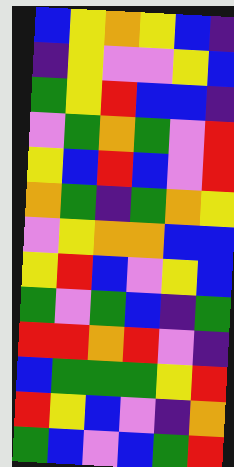[["blue", "yellow", "orange", "yellow", "blue", "indigo"], ["indigo", "yellow", "violet", "violet", "yellow", "blue"], ["green", "yellow", "red", "blue", "blue", "indigo"], ["violet", "green", "orange", "green", "violet", "red"], ["yellow", "blue", "red", "blue", "violet", "red"], ["orange", "green", "indigo", "green", "orange", "yellow"], ["violet", "yellow", "orange", "orange", "blue", "blue"], ["yellow", "red", "blue", "violet", "yellow", "blue"], ["green", "violet", "green", "blue", "indigo", "green"], ["red", "red", "orange", "red", "violet", "indigo"], ["blue", "green", "green", "green", "yellow", "red"], ["red", "yellow", "blue", "violet", "indigo", "orange"], ["green", "blue", "violet", "blue", "green", "red"]]